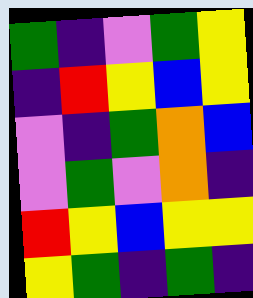[["green", "indigo", "violet", "green", "yellow"], ["indigo", "red", "yellow", "blue", "yellow"], ["violet", "indigo", "green", "orange", "blue"], ["violet", "green", "violet", "orange", "indigo"], ["red", "yellow", "blue", "yellow", "yellow"], ["yellow", "green", "indigo", "green", "indigo"]]